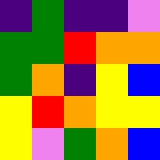[["indigo", "green", "indigo", "indigo", "violet"], ["green", "green", "red", "orange", "orange"], ["green", "orange", "indigo", "yellow", "blue"], ["yellow", "red", "orange", "yellow", "yellow"], ["yellow", "violet", "green", "orange", "blue"]]